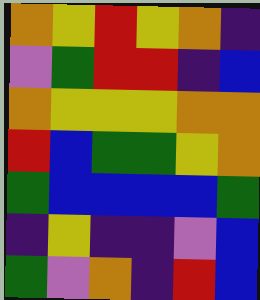[["orange", "yellow", "red", "yellow", "orange", "indigo"], ["violet", "green", "red", "red", "indigo", "blue"], ["orange", "yellow", "yellow", "yellow", "orange", "orange"], ["red", "blue", "green", "green", "yellow", "orange"], ["green", "blue", "blue", "blue", "blue", "green"], ["indigo", "yellow", "indigo", "indigo", "violet", "blue"], ["green", "violet", "orange", "indigo", "red", "blue"]]